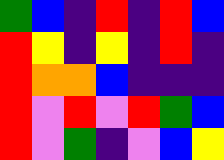[["green", "blue", "indigo", "red", "indigo", "red", "blue"], ["red", "yellow", "indigo", "yellow", "indigo", "red", "indigo"], ["red", "orange", "orange", "blue", "indigo", "indigo", "indigo"], ["red", "violet", "red", "violet", "red", "green", "blue"], ["red", "violet", "green", "indigo", "violet", "blue", "yellow"]]